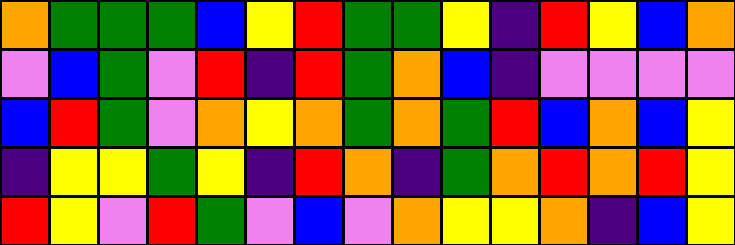[["orange", "green", "green", "green", "blue", "yellow", "red", "green", "green", "yellow", "indigo", "red", "yellow", "blue", "orange"], ["violet", "blue", "green", "violet", "red", "indigo", "red", "green", "orange", "blue", "indigo", "violet", "violet", "violet", "violet"], ["blue", "red", "green", "violet", "orange", "yellow", "orange", "green", "orange", "green", "red", "blue", "orange", "blue", "yellow"], ["indigo", "yellow", "yellow", "green", "yellow", "indigo", "red", "orange", "indigo", "green", "orange", "red", "orange", "red", "yellow"], ["red", "yellow", "violet", "red", "green", "violet", "blue", "violet", "orange", "yellow", "yellow", "orange", "indigo", "blue", "yellow"]]